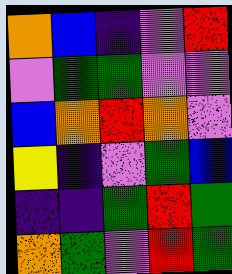[["orange", "blue", "indigo", "violet", "red"], ["violet", "green", "green", "violet", "violet"], ["blue", "orange", "red", "orange", "violet"], ["yellow", "indigo", "violet", "green", "blue"], ["indigo", "indigo", "green", "red", "green"], ["orange", "green", "violet", "red", "green"]]